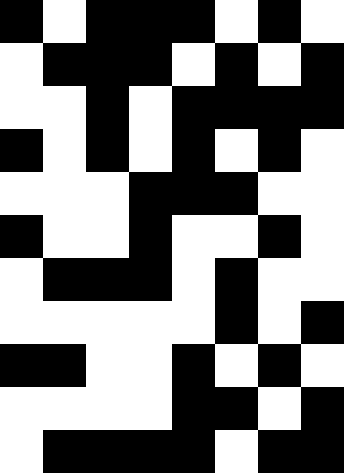[["black", "white", "black", "black", "black", "white", "black", "white"], ["white", "black", "black", "black", "white", "black", "white", "black"], ["white", "white", "black", "white", "black", "black", "black", "black"], ["black", "white", "black", "white", "black", "white", "black", "white"], ["white", "white", "white", "black", "black", "black", "white", "white"], ["black", "white", "white", "black", "white", "white", "black", "white"], ["white", "black", "black", "black", "white", "black", "white", "white"], ["white", "white", "white", "white", "white", "black", "white", "black"], ["black", "black", "white", "white", "black", "white", "black", "white"], ["white", "white", "white", "white", "black", "black", "white", "black"], ["white", "black", "black", "black", "black", "white", "black", "black"]]